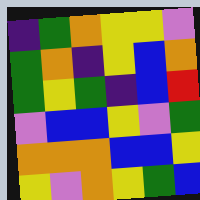[["indigo", "green", "orange", "yellow", "yellow", "violet"], ["green", "orange", "indigo", "yellow", "blue", "orange"], ["green", "yellow", "green", "indigo", "blue", "red"], ["violet", "blue", "blue", "yellow", "violet", "green"], ["orange", "orange", "orange", "blue", "blue", "yellow"], ["yellow", "violet", "orange", "yellow", "green", "blue"]]